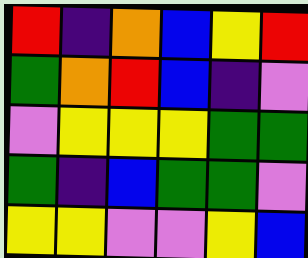[["red", "indigo", "orange", "blue", "yellow", "red"], ["green", "orange", "red", "blue", "indigo", "violet"], ["violet", "yellow", "yellow", "yellow", "green", "green"], ["green", "indigo", "blue", "green", "green", "violet"], ["yellow", "yellow", "violet", "violet", "yellow", "blue"]]